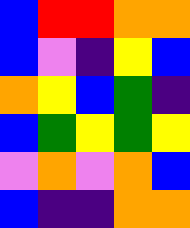[["blue", "red", "red", "orange", "orange"], ["blue", "violet", "indigo", "yellow", "blue"], ["orange", "yellow", "blue", "green", "indigo"], ["blue", "green", "yellow", "green", "yellow"], ["violet", "orange", "violet", "orange", "blue"], ["blue", "indigo", "indigo", "orange", "orange"]]